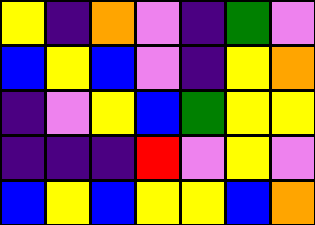[["yellow", "indigo", "orange", "violet", "indigo", "green", "violet"], ["blue", "yellow", "blue", "violet", "indigo", "yellow", "orange"], ["indigo", "violet", "yellow", "blue", "green", "yellow", "yellow"], ["indigo", "indigo", "indigo", "red", "violet", "yellow", "violet"], ["blue", "yellow", "blue", "yellow", "yellow", "blue", "orange"]]